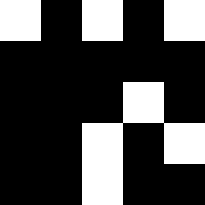[["white", "black", "white", "black", "white"], ["black", "black", "black", "black", "black"], ["black", "black", "black", "white", "black"], ["black", "black", "white", "black", "white"], ["black", "black", "white", "black", "black"]]